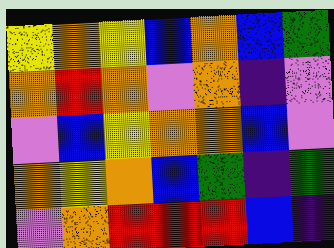[["yellow", "orange", "yellow", "blue", "orange", "blue", "green"], ["orange", "red", "orange", "violet", "orange", "indigo", "violet"], ["violet", "blue", "yellow", "orange", "orange", "blue", "violet"], ["orange", "yellow", "orange", "blue", "green", "indigo", "green"], ["violet", "orange", "red", "red", "red", "blue", "indigo"]]